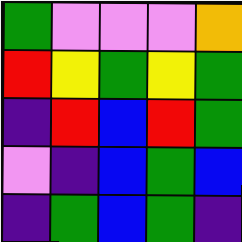[["green", "violet", "violet", "violet", "orange"], ["red", "yellow", "green", "yellow", "green"], ["indigo", "red", "blue", "red", "green"], ["violet", "indigo", "blue", "green", "blue"], ["indigo", "green", "blue", "green", "indigo"]]